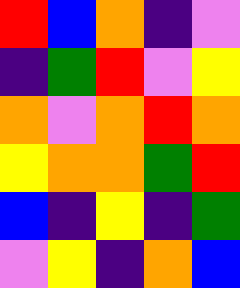[["red", "blue", "orange", "indigo", "violet"], ["indigo", "green", "red", "violet", "yellow"], ["orange", "violet", "orange", "red", "orange"], ["yellow", "orange", "orange", "green", "red"], ["blue", "indigo", "yellow", "indigo", "green"], ["violet", "yellow", "indigo", "orange", "blue"]]